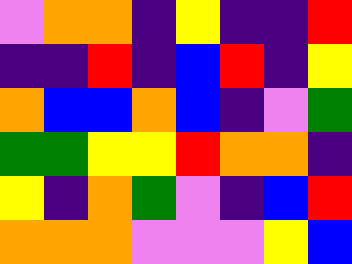[["violet", "orange", "orange", "indigo", "yellow", "indigo", "indigo", "red"], ["indigo", "indigo", "red", "indigo", "blue", "red", "indigo", "yellow"], ["orange", "blue", "blue", "orange", "blue", "indigo", "violet", "green"], ["green", "green", "yellow", "yellow", "red", "orange", "orange", "indigo"], ["yellow", "indigo", "orange", "green", "violet", "indigo", "blue", "red"], ["orange", "orange", "orange", "violet", "violet", "violet", "yellow", "blue"]]